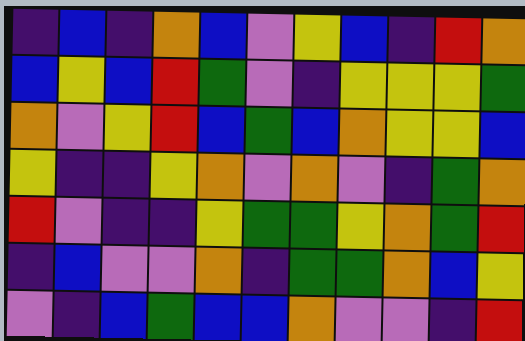[["indigo", "blue", "indigo", "orange", "blue", "violet", "yellow", "blue", "indigo", "red", "orange"], ["blue", "yellow", "blue", "red", "green", "violet", "indigo", "yellow", "yellow", "yellow", "green"], ["orange", "violet", "yellow", "red", "blue", "green", "blue", "orange", "yellow", "yellow", "blue"], ["yellow", "indigo", "indigo", "yellow", "orange", "violet", "orange", "violet", "indigo", "green", "orange"], ["red", "violet", "indigo", "indigo", "yellow", "green", "green", "yellow", "orange", "green", "red"], ["indigo", "blue", "violet", "violet", "orange", "indigo", "green", "green", "orange", "blue", "yellow"], ["violet", "indigo", "blue", "green", "blue", "blue", "orange", "violet", "violet", "indigo", "red"]]